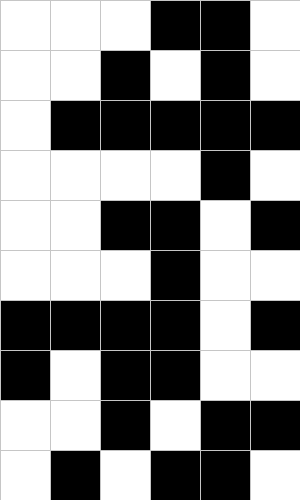[["white", "white", "white", "black", "black", "white"], ["white", "white", "black", "white", "black", "white"], ["white", "black", "black", "black", "black", "black"], ["white", "white", "white", "white", "black", "white"], ["white", "white", "black", "black", "white", "black"], ["white", "white", "white", "black", "white", "white"], ["black", "black", "black", "black", "white", "black"], ["black", "white", "black", "black", "white", "white"], ["white", "white", "black", "white", "black", "black"], ["white", "black", "white", "black", "black", "white"]]